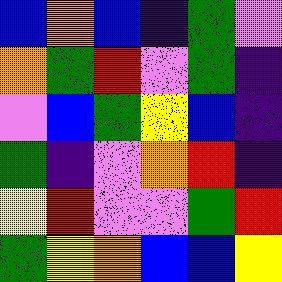[["blue", "orange", "blue", "indigo", "green", "violet"], ["orange", "green", "red", "violet", "green", "indigo"], ["violet", "blue", "green", "yellow", "blue", "indigo"], ["green", "indigo", "violet", "orange", "red", "indigo"], ["yellow", "red", "violet", "violet", "green", "red"], ["green", "yellow", "orange", "blue", "blue", "yellow"]]